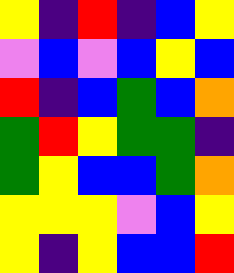[["yellow", "indigo", "red", "indigo", "blue", "yellow"], ["violet", "blue", "violet", "blue", "yellow", "blue"], ["red", "indigo", "blue", "green", "blue", "orange"], ["green", "red", "yellow", "green", "green", "indigo"], ["green", "yellow", "blue", "blue", "green", "orange"], ["yellow", "yellow", "yellow", "violet", "blue", "yellow"], ["yellow", "indigo", "yellow", "blue", "blue", "red"]]